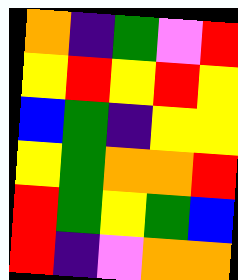[["orange", "indigo", "green", "violet", "red"], ["yellow", "red", "yellow", "red", "yellow"], ["blue", "green", "indigo", "yellow", "yellow"], ["yellow", "green", "orange", "orange", "red"], ["red", "green", "yellow", "green", "blue"], ["red", "indigo", "violet", "orange", "orange"]]